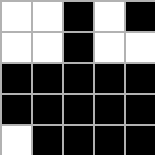[["white", "white", "black", "white", "black"], ["white", "white", "black", "white", "white"], ["black", "black", "black", "black", "black"], ["black", "black", "black", "black", "black"], ["white", "black", "black", "black", "black"]]